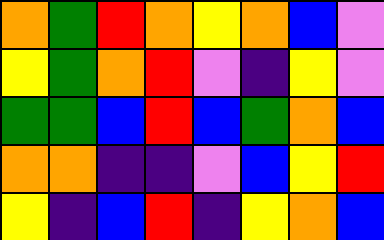[["orange", "green", "red", "orange", "yellow", "orange", "blue", "violet"], ["yellow", "green", "orange", "red", "violet", "indigo", "yellow", "violet"], ["green", "green", "blue", "red", "blue", "green", "orange", "blue"], ["orange", "orange", "indigo", "indigo", "violet", "blue", "yellow", "red"], ["yellow", "indigo", "blue", "red", "indigo", "yellow", "orange", "blue"]]